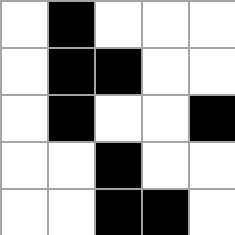[["white", "black", "white", "white", "white"], ["white", "black", "black", "white", "white"], ["white", "black", "white", "white", "black"], ["white", "white", "black", "white", "white"], ["white", "white", "black", "black", "white"]]